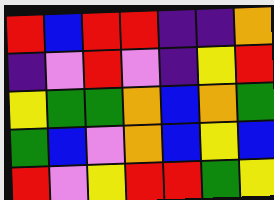[["red", "blue", "red", "red", "indigo", "indigo", "orange"], ["indigo", "violet", "red", "violet", "indigo", "yellow", "red"], ["yellow", "green", "green", "orange", "blue", "orange", "green"], ["green", "blue", "violet", "orange", "blue", "yellow", "blue"], ["red", "violet", "yellow", "red", "red", "green", "yellow"]]